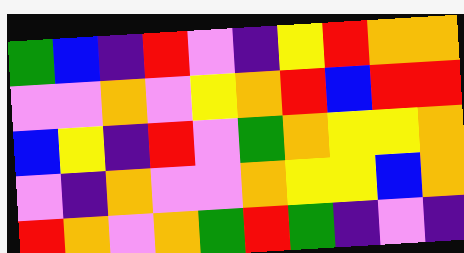[["green", "blue", "indigo", "red", "violet", "indigo", "yellow", "red", "orange", "orange"], ["violet", "violet", "orange", "violet", "yellow", "orange", "red", "blue", "red", "red"], ["blue", "yellow", "indigo", "red", "violet", "green", "orange", "yellow", "yellow", "orange"], ["violet", "indigo", "orange", "violet", "violet", "orange", "yellow", "yellow", "blue", "orange"], ["red", "orange", "violet", "orange", "green", "red", "green", "indigo", "violet", "indigo"]]